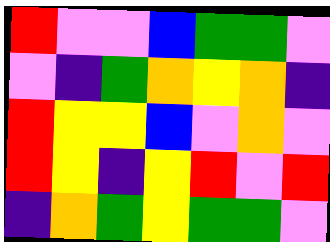[["red", "violet", "violet", "blue", "green", "green", "violet"], ["violet", "indigo", "green", "orange", "yellow", "orange", "indigo"], ["red", "yellow", "yellow", "blue", "violet", "orange", "violet"], ["red", "yellow", "indigo", "yellow", "red", "violet", "red"], ["indigo", "orange", "green", "yellow", "green", "green", "violet"]]